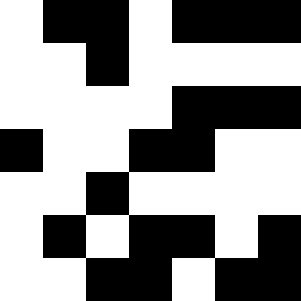[["white", "black", "black", "white", "black", "black", "black"], ["white", "white", "black", "white", "white", "white", "white"], ["white", "white", "white", "white", "black", "black", "black"], ["black", "white", "white", "black", "black", "white", "white"], ["white", "white", "black", "white", "white", "white", "white"], ["white", "black", "white", "black", "black", "white", "black"], ["white", "white", "black", "black", "white", "black", "black"]]